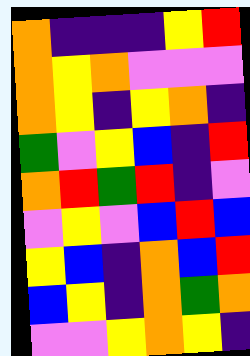[["orange", "indigo", "indigo", "indigo", "yellow", "red"], ["orange", "yellow", "orange", "violet", "violet", "violet"], ["orange", "yellow", "indigo", "yellow", "orange", "indigo"], ["green", "violet", "yellow", "blue", "indigo", "red"], ["orange", "red", "green", "red", "indigo", "violet"], ["violet", "yellow", "violet", "blue", "red", "blue"], ["yellow", "blue", "indigo", "orange", "blue", "red"], ["blue", "yellow", "indigo", "orange", "green", "orange"], ["violet", "violet", "yellow", "orange", "yellow", "indigo"]]